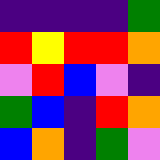[["indigo", "indigo", "indigo", "indigo", "green"], ["red", "yellow", "red", "red", "orange"], ["violet", "red", "blue", "violet", "indigo"], ["green", "blue", "indigo", "red", "orange"], ["blue", "orange", "indigo", "green", "violet"]]